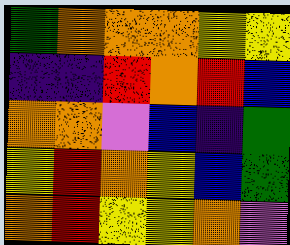[["green", "orange", "orange", "orange", "yellow", "yellow"], ["indigo", "indigo", "red", "orange", "red", "blue"], ["orange", "orange", "violet", "blue", "indigo", "green"], ["yellow", "red", "orange", "yellow", "blue", "green"], ["orange", "red", "yellow", "yellow", "orange", "violet"]]